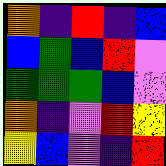[["orange", "indigo", "red", "indigo", "blue"], ["blue", "green", "blue", "red", "violet"], ["green", "green", "green", "blue", "violet"], ["orange", "indigo", "violet", "red", "yellow"], ["yellow", "blue", "violet", "indigo", "red"]]